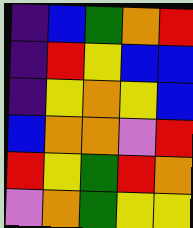[["indigo", "blue", "green", "orange", "red"], ["indigo", "red", "yellow", "blue", "blue"], ["indigo", "yellow", "orange", "yellow", "blue"], ["blue", "orange", "orange", "violet", "red"], ["red", "yellow", "green", "red", "orange"], ["violet", "orange", "green", "yellow", "yellow"]]